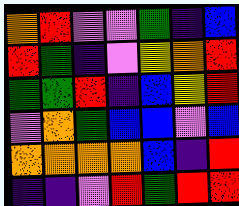[["orange", "red", "violet", "violet", "green", "indigo", "blue"], ["red", "green", "indigo", "violet", "yellow", "orange", "red"], ["green", "green", "red", "indigo", "blue", "yellow", "red"], ["violet", "orange", "green", "blue", "blue", "violet", "blue"], ["orange", "orange", "orange", "orange", "blue", "indigo", "red"], ["indigo", "indigo", "violet", "red", "green", "red", "red"]]